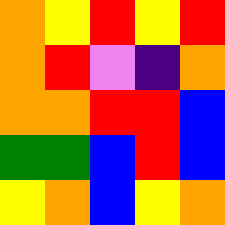[["orange", "yellow", "red", "yellow", "red"], ["orange", "red", "violet", "indigo", "orange"], ["orange", "orange", "red", "red", "blue"], ["green", "green", "blue", "red", "blue"], ["yellow", "orange", "blue", "yellow", "orange"]]